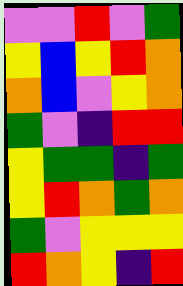[["violet", "violet", "red", "violet", "green"], ["yellow", "blue", "yellow", "red", "orange"], ["orange", "blue", "violet", "yellow", "orange"], ["green", "violet", "indigo", "red", "red"], ["yellow", "green", "green", "indigo", "green"], ["yellow", "red", "orange", "green", "orange"], ["green", "violet", "yellow", "yellow", "yellow"], ["red", "orange", "yellow", "indigo", "red"]]